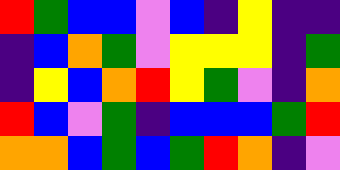[["red", "green", "blue", "blue", "violet", "blue", "indigo", "yellow", "indigo", "indigo"], ["indigo", "blue", "orange", "green", "violet", "yellow", "yellow", "yellow", "indigo", "green"], ["indigo", "yellow", "blue", "orange", "red", "yellow", "green", "violet", "indigo", "orange"], ["red", "blue", "violet", "green", "indigo", "blue", "blue", "blue", "green", "red"], ["orange", "orange", "blue", "green", "blue", "green", "red", "orange", "indigo", "violet"]]